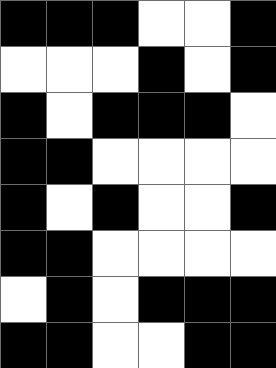[["black", "black", "black", "white", "white", "black"], ["white", "white", "white", "black", "white", "black"], ["black", "white", "black", "black", "black", "white"], ["black", "black", "white", "white", "white", "white"], ["black", "white", "black", "white", "white", "black"], ["black", "black", "white", "white", "white", "white"], ["white", "black", "white", "black", "black", "black"], ["black", "black", "white", "white", "black", "black"]]